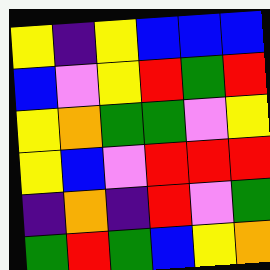[["yellow", "indigo", "yellow", "blue", "blue", "blue"], ["blue", "violet", "yellow", "red", "green", "red"], ["yellow", "orange", "green", "green", "violet", "yellow"], ["yellow", "blue", "violet", "red", "red", "red"], ["indigo", "orange", "indigo", "red", "violet", "green"], ["green", "red", "green", "blue", "yellow", "orange"]]